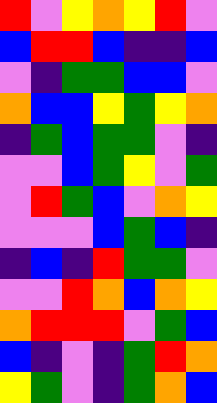[["red", "violet", "yellow", "orange", "yellow", "red", "violet"], ["blue", "red", "red", "blue", "indigo", "indigo", "blue"], ["violet", "indigo", "green", "green", "blue", "blue", "violet"], ["orange", "blue", "blue", "yellow", "green", "yellow", "orange"], ["indigo", "green", "blue", "green", "green", "violet", "indigo"], ["violet", "violet", "blue", "green", "yellow", "violet", "green"], ["violet", "red", "green", "blue", "violet", "orange", "yellow"], ["violet", "violet", "violet", "blue", "green", "blue", "indigo"], ["indigo", "blue", "indigo", "red", "green", "green", "violet"], ["violet", "violet", "red", "orange", "blue", "orange", "yellow"], ["orange", "red", "red", "red", "violet", "green", "blue"], ["blue", "indigo", "violet", "indigo", "green", "red", "orange"], ["yellow", "green", "violet", "indigo", "green", "orange", "blue"]]